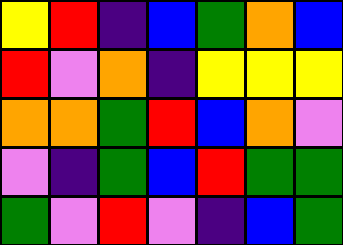[["yellow", "red", "indigo", "blue", "green", "orange", "blue"], ["red", "violet", "orange", "indigo", "yellow", "yellow", "yellow"], ["orange", "orange", "green", "red", "blue", "orange", "violet"], ["violet", "indigo", "green", "blue", "red", "green", "green"], ["green", "violet", "red", "violet", "indigo", "blue", "green"]]